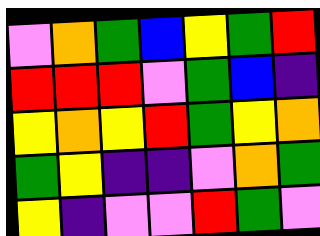[["violet", "orange", "green", "blue", "yellow", "green", "red"], ["red", "red", "red", "violet", "green", "blue", "indigo"], ["yellow", "orange", "yellow", "red", "green", "yellow", "orange"], ["green", "yellow", "indigo", "indigo", "violet", "orange", "green"], ["yellow", "indigo", "violet", "violet", "red", "green", "violet"]]